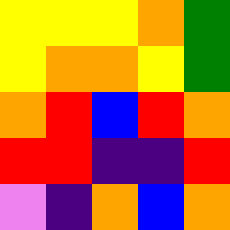[["yellow", "yellow", "yellow", "orange", "green"], ["yellow", "orange", "orange", "yellow", "green"], ["orange", "red", "blue", "red", "orange"], ["red", "red", "indigo", "indigo", "red"], ["violet", "indigo", "orange", "blue", "orange"]]